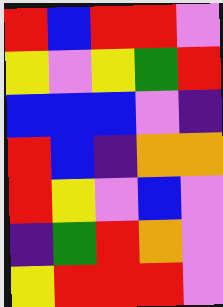[["red", "blue", "red", "red", "violet"], ["yellow", "violet", "yellow", "green", "red"], ["blue", "blue", "blue", "violet", "indigo"], ["red", "blue", "indigo", "orange", "orange"], ["red", "yellow", "violet", "blue", "violet"], ["indigo", "green", "red", "orange", "violet"], ["yellow", "red", "red", "red", "violet"]]